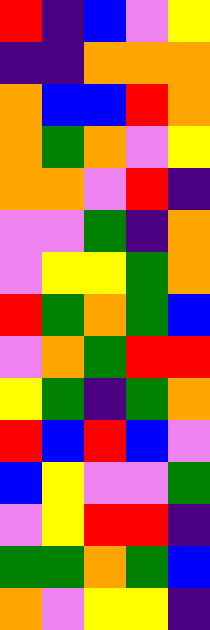[["red", "indigo", "blue", "violet", "yellow"], ["indigo", "indigo", "orange", "orange", "orange"], ["orange", "blue", "blue", "red", "orange"], ["orange", "green", "orange", "violet", "yellow"], ["orange", "orange", "violet", "red", "indigo"], ["violet", "violet", "green", "indigo", "orange"], ["violet", "yellow", "yellow", "green", "orange"], ["red", "green", "orange", "green", "blue"], ["violet", "orange", "green", "red", "red"], ["yellow", "green", "indigo", "green", "orange"], ["red", "blue", "red", "blue", "violet"], ["blue", "yellow", "violet", "violet", "green"], ["violet", "yellow", "red", "red", "indigo"], ["green", "green", "orange", "green", "blue"], ["orange", "violet", "yellow", "yellow", "indigo"]]